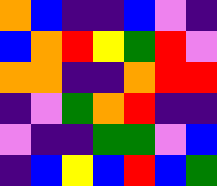[["orange", "blue", "indigo", "indigo", "blue", "violet", "indigo"], ["blue", "orange", "red", "yellow", "green", "red", "violet"], ["orange", "orange", "indigo", "indigo", "orange", "red", "red"], ["indigo", "violet", "green", "orange", "red", "indigo", "indigo"], ["violet", "indigo", "indigo", "green", "green", "violet", "blue"], ["indigo", "blue", "yellow", "blue", "red", "blue", "green"]]